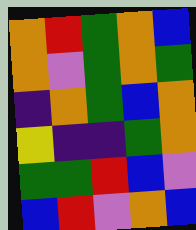[["orange", "red", "green", "orange", "blue"], ["orange", "violet", "green", "orange", "green"], ["indigo", "orange", "green", "blue", "orange"], ["yellow", "indigo", "indigo", "green", "orange"], ["green", "green", "red", "blue", "violet"], ["blue", "red", "violet", "orange", "blue"]]